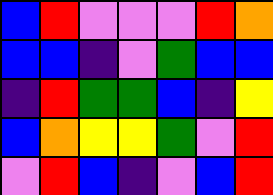[["blue", "red", "violet", "violet", "violet", "red", "orange"], ["blue", "blue", "indigo", "violet", "green", "blue", "blue"], ["indigo", "red", "green", "green", "blue", "indigo", "yellow"], ["blue", "orange", "yellow", "yellow", "green", "violet", "red"], ["violet", "red", "blue", "indigo", "violet", "blue", "red"]]